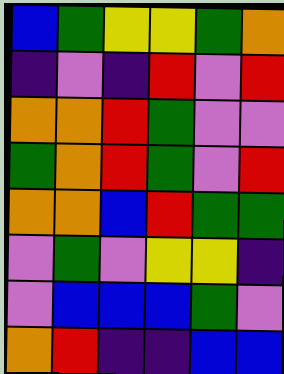[["blue", "green", "yellow", "yellow", "green", "orange"], ["indigo", "violet", "indigo", "red", "violet", "red"], ["orange", "orange", "red", "green", "violet", "violet"], ["green", "orange", "red", "green", "violet", "red"], ["orange", "orange", "blue", "red", "green", "green"], ["violet", "green", "violet", "yellow", "yellow", "indigo"], ["violet", "blue", "blue", "blue", "green", "violet"], ["orange", "red", "indigo", "indigo", "blue", "blue"]]